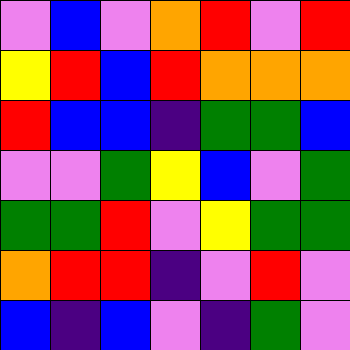[["violet", "blue", "violet", "orange", "red", "violet", "red"], ["yellow", "red", "blue", "red", "orange", "orange", "orange"], ["red", "blue", "blue", "indigo", "green", "green", "blue"], ["violet", "violet", "green", "yellow", "blue", "violet", "green"], ["green", "green", "red", "violet", "yellow", "green", "green"], ["orange", "red", "red", "indigo", "violet", "red", "violet"], ["blue", "indigo", "blue", "violet", "indigo", "green", "violet"]]